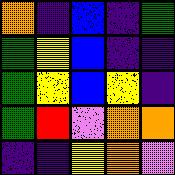[["orange", "indigo", "blue", "indigo", "green"], ["green", "yellow", "blue", "indigo", "indigo"], ["green", "yellow", "blue", "yellow", "indigo"], ["green", "red", "violet", "orange", "orange"], ["indigo", "indigo", "yellow", "orange", "violet"]]